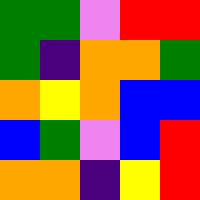[["green", "green", "violet", "red", "red"], ["green", "indigo", "orange", "orange", "green"], ["orange", "yellow", "orange", "blue", "blue"], ["blue", "green", "violet", "blue", "red"], ["orange", "orange", "indigo", "yellow", "red"]]